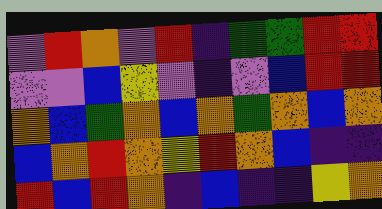[["violet", "red", "orange", "violet", "red", "indigo", "green", "green", "red", "red"], ["violet", "violet", "blue", "yellow", "violet", "indigo", "violet", "blue", "red", "red"], ["orange", "blue", "green", "orange", "blue", "orange", "green", "orange", "blue", "orange"], ["blue", "orange", "red", "orange", "yellow", "red", "orange", "blue", "indigo", "indigo"], ["red", "blue", "red", "orange", "indigo", "blue", "indigo", "indigo", "yellow", "orange"]]